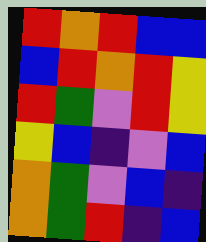[["red", "orange", "red", "blue", "blue"], ["blue", "red", "orange", "red", "yellow"], ["red", "green", "violet", "red", "yellow"], ["yellow", "blue", "indigo", "violet", "blue"], ["orange", "green", "violet", "blue", "indigo"], ["orange", "green", "red", "indigo", "blue"]]